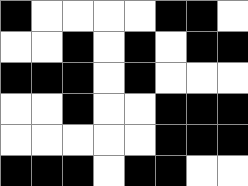[["black", "white", "white", "white", "white", "black", "black", "white"], ["white", "white", "black", "white", "black", "white", "black", "black"], ["black", "black", "black", "white", "black", "white", "white", "white"], ["white", "white", "black", "white", "white", "black", "black", "black"], ["white", "white", "white", "white", "white", "black", "black", "black"], ["black", "black", "black", "white", "black", "black", "white", "white"]]